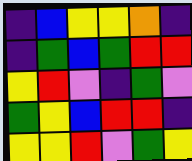[["indigo", "blue", "yellow", "yellow", "orange", "indigo"], ["indigo", "green", "blue", "green", "red", "red"], ["yellow", "red", "violet", "indigo", "green", "violet"], ["green", "yellow", "blue", "red", "red", "indigo"], ["yellow", "yellow", "red", "violet", "green", "yellow"]]